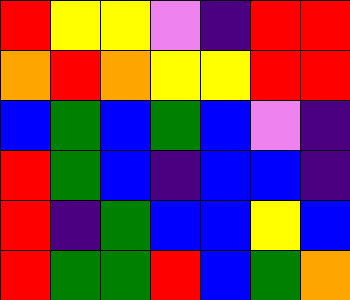[["red", "yellow", "yellow", "violet", "indigo", "red", "red"], ["orange", "red", "orange", "yellow", "yellow", "red", "red"], ["blue", "green", "blue", "green", "blue", "violet", "indigo"], ["red", "green", "blue", "indigo", "blue", "blue", "indigo"], ["red", "indigo", "green", "blue", "blue", "yellow", "blue"], ["red", "green", "green", "red", "blue", "green", "orange"]]